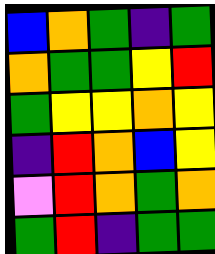[["blue", "orange", "green", "indigo", "green"], ["orange", "green", "green", "yellow", "red"], ["green", "yellow", "yellow", "orange", "yellow"], ["indigo", "red", "orange", "blue", "yellow"], ["violet", "red", "orange", "green", "orange"], ["green", "red", "indigo", "green", "green"]]